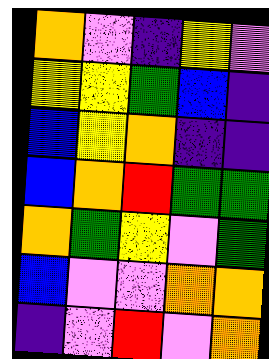[["orange", "violet", "indigo", "yellow", "violet"], ["yellow", "yellow", "green", "blue", "indigo"], ["blue", "yellow", "orange", "indigo", "indigo"], ["blue", "orange", "red", "green", "green"], ["orange", "green", "yellow", "violet", "green"], ["blue", "violet", "violet", "orange", "orange"], ["indigo", "violet", "red", "violet", "orange"]]